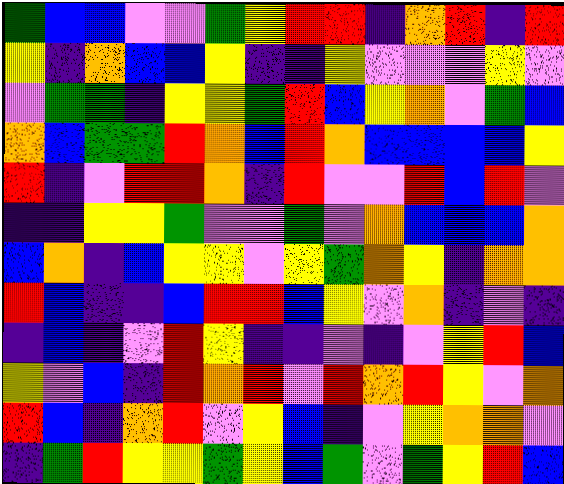[["green", "blue", "blue", "violet", "violet", "green", "yellow", "red", "red", "indigo", "orange", "red", "indigo", "red"], ["yellow", "indigo", "orange", "blue", "blue", "yellow", "indigo", "indigo", "yellow", "violet", "violet", "violet", "yellow", "violet"], ["violet", "green", "green", "indigo", "yellow", "yellow", "green", "red", "blue", "yellow", "orange", "violet", "green", "blue"], ["orange", "blue", "green", "green", "red", "orange", "blue", "red", "orange", "blue", "blue", "blue", "blue", "yellow"], ["red", "indigo", "violet", "red", "red", "orange", "indigo", "red", "violet", "violet", "red", "blue", "red", "violet"], ["indigo", "indigo", "yellow", "yellow", "green", "violet", "violet", "green", "violet", "orange", "blue", "blue", "blue", "orange"], ["blue", "orange", "indigo", "blue", "yellow", "yellow", "violet", "yellow", "green", "orange", "yellow", "indigo", "orange", "orange"], ["red", "blue", "indigo", "indigo", "blue", "red", "red", "blue", "yellow", "violet", "orange", "indigo", "violet", "indigo"], ["indigo", "blue", "indigo", "violet", "red", "yellow", "indigo", "indigo", "violet", "indigo", "violet", "yellow", "red", "blue"], ["yellow", "violet", "blue", "indigo", "red", "orange", "red", "violet", "red", "orange", "red", "yellow", "violet", "orange"], ["red", "blue", "indigo", "orange", "red", "violet", "yellow", "blue", "indigo", "violet", "yellow", "orange", "orange", "violet"], ["indigo", "green", "red", "yellow", "yellow", "green", "yellow", "blue", "green", "violet", "green", "yellow", "red", "blue"]]